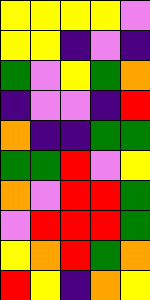[["yellow", "yellow", "yellow", "yellow", "violet"], ["yellow", "yellow", "indigo", "violet", "indigo"], ["green", "violet", "yellow", "green", "orange"], ["indigo", "violet", "violet", "indigo", "red"], ["orange", "indigo", "indigo", "green", "green"], ["green", "green", "red", "violet", "yellow"], ["orange", "violet", "red", "red", "green"], ["violet", "red", "red", "red", "green"], ["yellow", "orange", "red", "green", "orange"], ["red", "yellow", "indigo", "orange", "yellow"]]